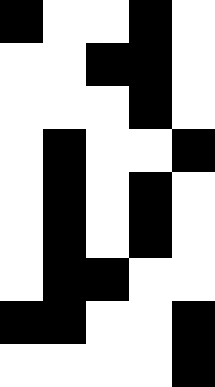[["black", "white", "white", "black", "white"], ["white", "white", "black", "black", "white"], ["white", "white", "white", "black", "white"], ["white", "black", "white", "white", "black"], ["white", "black", "white", "black", "white"], ["white", "black", "white", "black", "white"], ["white", "black", "black", "white", "white"], ["black", "black", "white", "white", "black"], ["white", "white", "white", "white", "black"]]